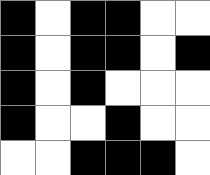[["black", "white", "black", "black", "white", "white"], ["black", "white", "black", "black", "white", "black"], ["black", "white", "black", "white", "white", "white"], ["black", "white", "white", "black", "white", "white"], ["white", "white", "black", "black", "black", "white"]]